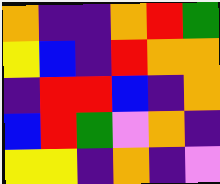[["orange", "indigo", "indigo", "orange", "red", "green"], ["yellow", "blue", "indigo", "red", "orange", "orange"], ["indigo", "red", "red", "blue", "indigo", "orange"], ["blue", "red", "green", "violet", "orange", "indigo"], ["yellow", "yellow", "indigo", "orange", "indigo", "violet"]]